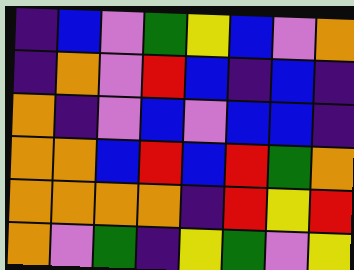[["indigo", "blue", "violet", "green", "yellow", "blue", "violet", "orange"], ["indigo", "orange", "violet", "red", "blue", "indigo", "blue", "indigo"], ["orange", "indigo", "violet", "blue", "violet", "blue", "blue", "indigo"], ["orange", "orange", "blue", "red", "blue", "red", "green", "orange"], ["orange", "orange", "orange", "orange", "indigo", "red", "yellow", "red"], ["orange", "violet", "green", "indigo", "yellow", "green", "violet", "yellow"]]